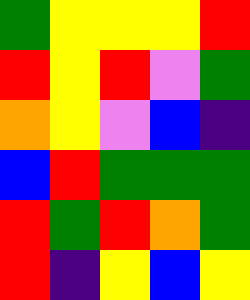[["green", "yellow", "yellow", "yellow", "red"], ["red", "yellow", "red", "violet", "green"], ["orange", "yellow", "violet", "blue", "indigo"], ["blue", "red", "green", "green", "green"], ["red", "green", "red", "orange", "green"], ["red", "indigo", "yellow", "blue", "yellow"]]